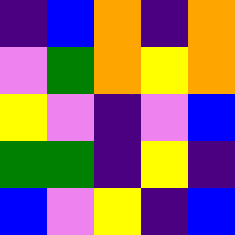[["indigo", "blue", "orange", "indigo", "orange"], ["violet", "green", "orange", "yellow", "orange"], ["yellow", "violet", "indigo", "violet", "blue"], ["green", "green", "indigo", "yellow", "indigo"], ["blue", "violet", "yellow", "indigo", "blue"]]